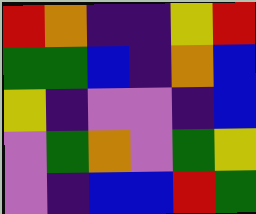[["red", "orange", "indigo", "indigo", "yellow", "red"], ["green", "green", "blue", "indigo", "orange", "blue"], ["yellow", "indigo", "violet", "violet", "indigo", "blue"], ["violet", "green", "orange", "violet", "green", "yellow"], ["violet", "indigo", "blue", "blue", "red", "green"]]